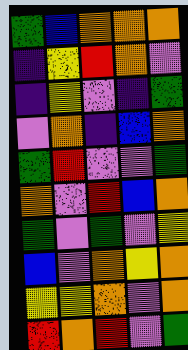[["green", "blue", "orange", "orange", "orange"], ["indigo", "yellow", "red", "orange", "violet"], ["indigo", "yellow", "violet", "indigo", "green"], ["violet", "orange", "indigo", "blue", "orange"], ["green", "red", "violet", "violet", "green"], ["orange", "violet", "red", "blue", "orange"], ["green", "violet", "green", "violet", "yellow"], ["blue", "violet", "orange", "yellow", "orange"], ["yellow", "yellow", "orange", "violet", "orange"], ["red", "orange", "red", "violet", "green"]]